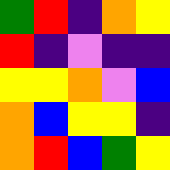[["green", "red", "indigo", "orange", "yellow"], ["red", "indigo", "violet", "indigo", "indigo"], ["yellow", "yellow", "orange", "violet", "blue"], ["orange", "blue", "yellow", "yellow", "indigo"], ["orange", "red", "blue", "green", "yellow"]]